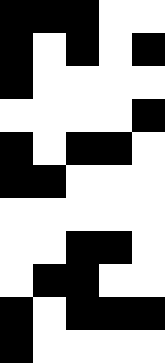[["black", "black", "black", "white", "white"], ["black", "white", "black", "white", "black"], ["black", "white", "white", "white", "white"], ["white", "white", "white", "white", "black"], ["black", "white", "black", "black", "white"], ["black", "black", "white", "white", "white"], ["white", "white", "white", "white", "white"], ["white", "white", "black", "black", "white"], ["white", "black", "black", "white", "white"], ["black", "white", "black", "black", "black"], ["black", "white", "white", "white", "white"]]